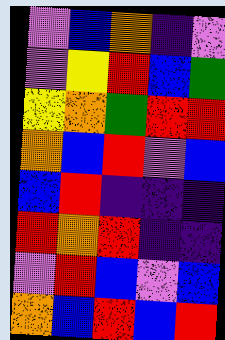[["violet", "blue", "orange", "indigo", "violet"], ["violet", "yellow", "red", "blue", "green"], ["yellow", "orange", "green", "red", "red"], ["orange", "blue", "red", "violet", "blue"], ["blue", "red", "indigo", "indigo", "indigo"], ["red", "orange", "red", "indigo", "indigo"], ["violet", "red", "blue", "violet", "blue"], ["orange", "blue", "red", "blue", "red"]]